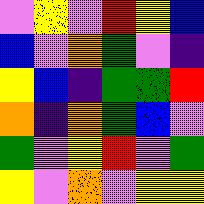[["violet", "yellow", "violet", "red", "yellow", "blue"], ["blue", "violet", "orange", "green", "violet", "indigo"], ["yellow", "blue", "indigo", "green", "green", "red"], ["orange", "indigo", "orange", "green", "blue", "violet"], ["green", "violet", "yellow", "red", "violet", "green"], ["yellow", "violet", "orange", "violet", "yellow", "yellow"]]